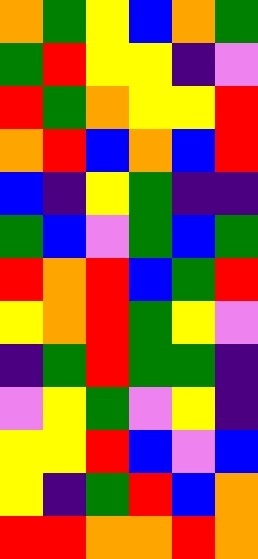[["orange", "green", "yellow", "blue", "orange", "green"], ["green", "red", "yellow", "yellow", "indigo", "violet"], ["red", "green", "orange", "yellow", "yellow", "red"], ["orange", "red", "blue", "orange", "blue", "red"], ["blue", "indigo", "yellow", "green", "indigo", "indigo"], ["green", "blue", "violet", "green", "blue", "green"], ["red", "orange", "red", "blue", "green", "red"], ["yellow", "orange", "red", "green", "yellow", "violet"], ["indigo", "green", "red", "green", "green", "indigo"], ["violet", "yellow", "green", "violet", "yellow", "indigo"], ["yellow", "yellow", "red", "blue", "violet", "blue"], ["yellow", "indigo", "green", "red", "blue", "orange"], ["red", "red", "orange", "orange", "red", "orange"]]